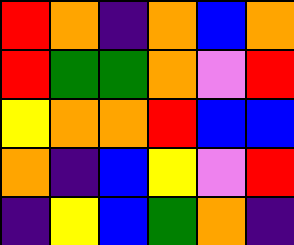[["red", "orange", "indigo", "orange", "blue", "orange"], ["red", "green", "green", "orange", "violet", "red"], ["yellow", "orange", "orange", "red", "blue", "blue"], ["orange", "indigo", "blue", "yellow", "violet", "red"], ["indigo", "yellow", "blue", "green", "orange", "indigo"]]